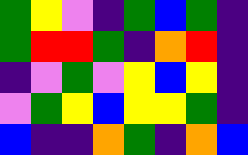[["green", "yellow", "violet", "indigo", "green", "blue", "green", "indigo"], ["green", "red", "red", "green", "indigo", "orange", "red", "indigo"], ["indigo", "violet", "green", "violet", "yellow", "blue", "yellow", "indigo"], ["violet", "green", "yellow", "blue", "yellow", "yellow", "green", "indigo"], ["blue", "indigo", "indigo", "orange", "green", "indigo", "orange", "blue"]]